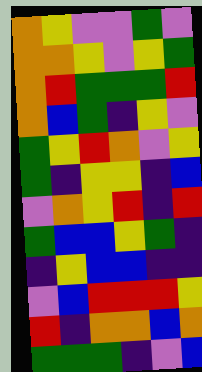[["orange", "yellow", "violet", "violet", "green", "violet"], ["orange", "orange", "yellow", "violet", "yellow", "green"], ["orange", "red", "green", "green", "green", "red"], ["orange", "blue", "green", "indigo", "yellow", "violet"], ["green", "yellow", "red", "orange", "violet", "yellow"], ["green", "indigo", "yellow", "yellow", "indigo", "blue"], ["violet", "orange", "yellow", "red", "indigo", "red"], ["green", "blue", "blue", "yellow", "green", "indigo"], ["indigo", "yellow", "blue", "blue", "indigo", "indigo"], ["violet", "blue", "red", "red", "red", "yellow"], ["red", "indigo", "orange", "orange", "blue", "orange"], ["green", "green", "green", "indigo", "violet", "blue"]]